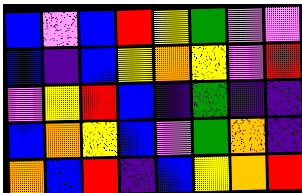[["blue", "violet", "blue", "red", "yellow", "green", "violet", "violet"], ["blue", "indigo", "blue", "yellow", "orange", "yellow", "violet", "red"], ["violet", "yellow", "red", "blue", "indigo", "green", "indigo", "indigo"], ["blue", "orange", "yellow", "blue", "violet", "green", "orange", "indigo"], ["orange", "blue", "red", "indigo", "blue", "yellow", "orange", "red"]]